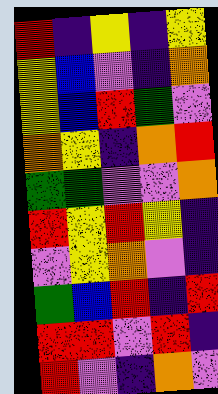[["red", "indigo", "yellow", "indigo", "yellow"], ["yellow", "blue", "violet", "indigo", "orange"], ["yellow", "blue", "red", "green", "violet"], ["orange", "yellow", "indigo", "orange", "red"], ["green", "green", "violet", "violet", "orange"], ["red", "yellow", "red", "yellow", "indigo"], ["violet", "yellow", "orange", "violet", "indigo"], ["green", "blue", "red", "indigo", "red"], ["red", "red", "violet", "red", "indigo"], ["red", "violet", "indigo", "orange", "violet"]]